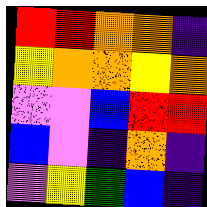[["red", "red", "orange", "orange", "indigo"], ["yellow", "orange", "orange", "yellow", "orange"], ["violet", "violet", "blue", "red", "red"], ["blue", "violet", "indigo", "orange", "indigo"], ["violet", "yellow", "green", "blue", "indigo"]]